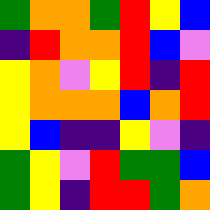[["green", "orange", "orange", "green", "red", "yellow", "blue"], ["indigo", "red", "orange", "orange", "red", "blue", "violet"], ["yellow", "orange", "violet", "yellow", "red", "indigo", "red"], ["yellow", "orange", "orange", "orange", "blue", "orange", "red"], ["yellow", "blue", "indigo", "indigo", "yellow", "violet", "indigo"], ["green", "yellow", "violet", "red", "green", "green", "blue"], ["green", "yellow", "indigo", "red", "red", "green", "orange"]]